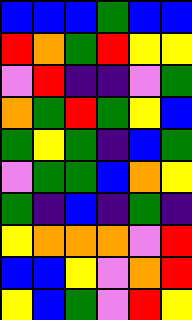[["blue", "blue", "blue", "green", "blue", "blue"], ["red", "orange", "green", "red", "yellow", "yellow"], ["violet", "red", "indigo", "indigo", "violet", "green"], ["orange", "green", "red", "green", "yellow", "blue"], ["green", "yellow", "green", "indigo", "blue", "green"], ["violet", "green", "green", "blue", "orange", "yellow"], ["green", "indigo", "blue", "indigo", "green", "indigo"], ["yellow", "orange", "orange", "orange", "violet", "red"], ["blue", "blue", "yellow", "violet", "orange", "red"], ["yellow", "blue", "green", "violet", "red", "yellow"]]